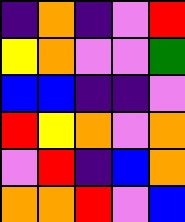[["indigo", "orange", "indigo", "violet", "red"], ["yellow", "orange", "violet", "violet", "green"], ["blue", "blue", "indigo", "indigo", "violet"], ["red", "yellow", "orange", "violet", "orange"], ["violet", "red", "indigo", "blue", "orange"], ["orange", "orange", "red", "violet", "blue"]]